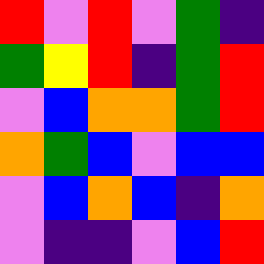[["red", "violet", "red", "violet", "green", "indigo"], ["green", "yellow", "red", "indigo", "green", "red"], ["violet", "blue", "orange", "orange", "green", "red"], ["orange", "green", "blue", "violet", "blue", "blue"], ["violet", "blue", "orange", "blue", "indigo", "orange"], ["violet", "indigo", "indigo", "violet", "blue", "red"]]